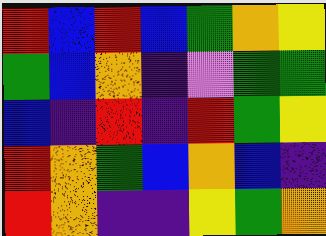[["red", "blue", "red", "blue", "green", "orange", "yellow"], ["green", "blue", "orange", "indigo", "violet", "green", "green"], ["blue", "indigo", "red", "indigo", "red", "green", "yellow"], ["red", "orange", "green", "blue", "orange", "blue", "indigo"], ["red", "orange", "indigo", "indigo", "yellow", "green", "orange"]]